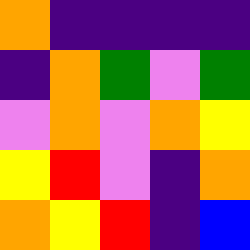[["orange", "indigo", "indigo", "indigo", "indigo"], ["indigo", "orange", "green", "violet", "green"], ["violet", "orange", "violet", "orange", "yellow"], ["yellow", "red", "violet", "indigo", "orange"], ["orange", "yellow", "red", "indigo", "blue"]]